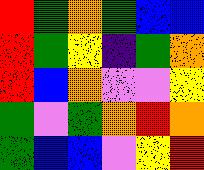[["red", "green", "orange", "green", "blue", "blue"], ["red", "green", "yellow", "indigo", "green", "orange"], ["red", "blue", "orange", "violet", "violet", "yellow"], ["green", "violet", "green", "orange", "red", "orange"], ["green", "blue", "blue", "violet", "yellow", "red"]]